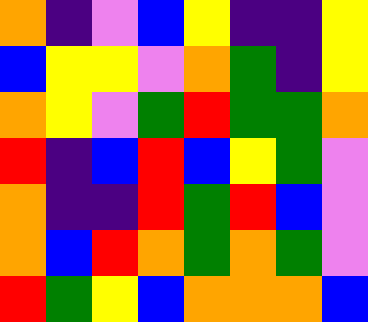[["orange", "indigo", "violet", "blue", "yellow", "indigo", "indigo", "yellow"], ["blue", "yellow", "yellow", "violet", "orange", "green", "indigo", "yellow"], ["orange", "yellow", "violet", "green", "red", "green", "green", "orange"], ["red", "indigo", "blue", "red", "blue", "yellow", "green", "violet"], ["orange", "indigo", "indigo", "red", "green", "red", "blue", "violet"], ["orange", "blue", "red", "orange", "green", "orange", "green", "violet"], ["red", "green", "yellow", "blue", "orange", "orange", "orange", "blue"]]